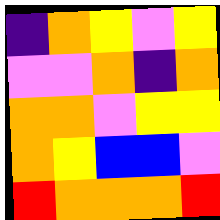[["indigo", "orange", "yellow", "violet", "yellow"], ["violet", "violet", "orange", "indigo", "orange"], ["orange", "orange", "violet", "yellow", "yellow"], ["orange", "yellow", "blue", "blue", "violet"], ["red", "orange", "orange", "orange", "red"]]